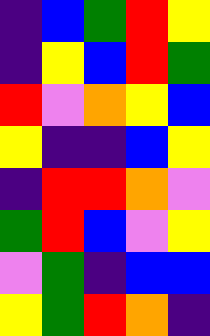[["indigo", "blue", "green", "red", "yellow"], ["indigo", "yellow", "blue", "red", "green"], ["red", "violet", "orange", "yellow", "blue"], ["yellow", "indigo", "indigo", "blue", "yellow"], ["indigo", "red", "red", "orange", "violet"], ["green", "red", "blue", "violet", "yellow"], ["violet", "green", "indigo", "blue", "blue"], ["yellow", "green", "red", "orange", "indigo"]]